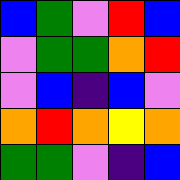[["blue", "green", "violet", "red", "blue"], ["violet", "green", "green", "orange", "red"], ["violet", "blue", "indigo", "blue", "violet"], ["orange", "red", "orange", "yellow", "orange"], ["green", "green", "violet", "indigo", "blue"]]